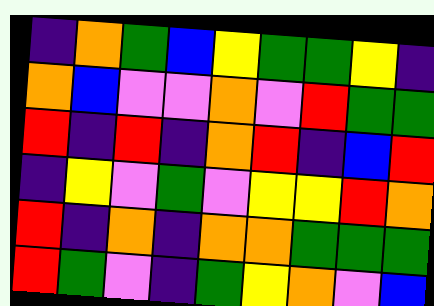[["indigo", "orange", "green", "blue", "yellow", "green", "green", "yellow", "indigo"], ["orange", "blue", "violet", "violet", "orange", "violet", "red", "green", "green"], ["red", "indigo", "red", "indigo", "orange", "red", "indigo", "blue", "red"], ["indigo", "yellow", "violet", "green", "violet", "yellow", "yellow", "red", "orange"], ["red", "indigo", "orange", "indigo", "orange", "orange", "green", "green", "green"], ["red", "green", "violet", "indigo", "green", "yellow", "orange", "violet", "blue"]]